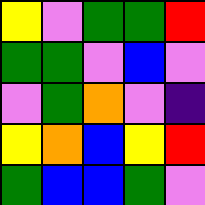[["yellow", "violet", "green", "green", "red"], ["green", "green", "violet", "blue", "violet"], ["violet", "green", "orange", "violet", "indigo"], ["yellow", "orange", "blue", "yellow", "red"], ["green", "blue", "blue", "green", "violet"]]